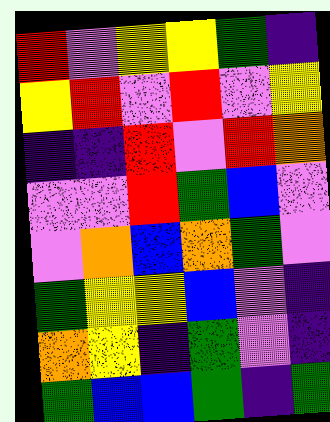[["red", "violet", "yellow", "yellow", "green", "indigo"], ["yellow", "red", "violet", "red", "violet", "yellow"], ["indigo", "indigo", "red", "violet", "red", "orange"], ["violet", "violet", "red", "green", "blue", "violet"], ["violet", "orange", "blue", "orange", "green", "violet"], ["green", "yellow", "yellow", "blue", "violet", "indigo"], ["orange", "yellow", "indigo", "green", "violet", "indigo"], ["green", "blue", "blue", "green", "indigo", "green"]]